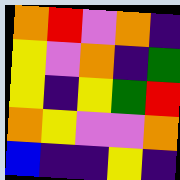[["orange", "red", "violet", "orange", "indigo"], ["yellow", "violet", "orange", "indigo", "green"], ["yellow", "indigo", "yellow", "green", "red"], ["orange", "yellow", "violet", "violet", "orange"], ["blue", "indigo", "indigo", "yellow", "indigo"]]